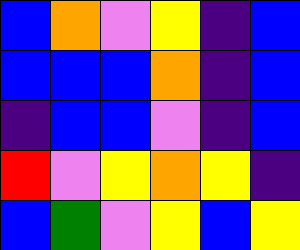[["blue", "orange", "violet", "yellow", "indigo", "blue"], ["blue", "blue", "blue", "orange", "indigo", "blue"], ["indigo", "blue", "blue", "violet", "indigo", "blue"], ["red", "violet", "yellow", "orange", "yellow", "indigo"], ["blue", "green", "violet", "yellow", "blue", "yellow"]]